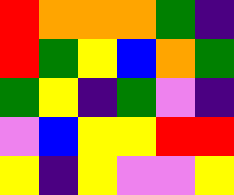[["red", "orange", "orange", "orange", "green", "indigo"], ["red", "green", "yellow", "blue", "orange", "green"], ["green", "yellow", "indigo", "green", "violet", "indigo"], ["violet", "blue", "yellow", "yellow", "red", "red"], ["yellow", "indigo", "yellow", "violet", "violet", "yellow"]]